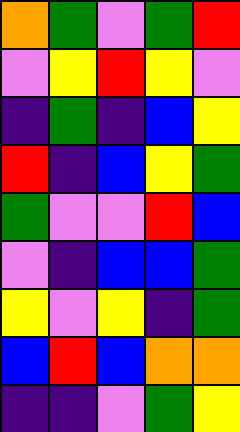[["orange", "green", "violet", "green", "red"], ["violet", "yellow", "red", "yellow", "violet"], ["indigo", "green", "indigo", "blue", "yellow"], ["red", "indigo", "blue", "yellow", "green"], ["green", "violet", "violet", "red", "blue"], ["violet", "indigo", "blue", "blue", "green"], ["yellow", "violet", "yellow", "indigo", "green"], ["blue", "red", "blue", "orange", "orange"], ["indigo", "indigo", "violet", "green", "yellow"]]